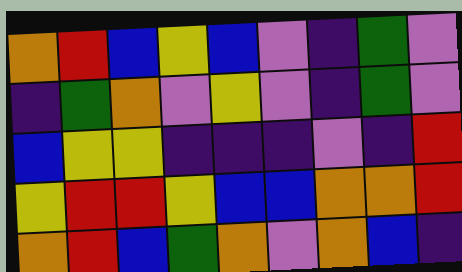[["orange", "red", "blue", "yellow", "blue", "violet", "indigo", "green", "violet"], ["indigo", "green", "orange", "violet", "yellow", "violet", "indigo", "green", "violet"], ["blue", "yellow", "yellow", "indigo", "indigo", "indigo", "violet", "indigo", "red"], ["yellow", "red", "red", "yellow", "blue", "blue", "orange", "orange", "red"], ["orange", "red", "blue", "green", "orange", "violet", "orange", "blue", "indigo"]]